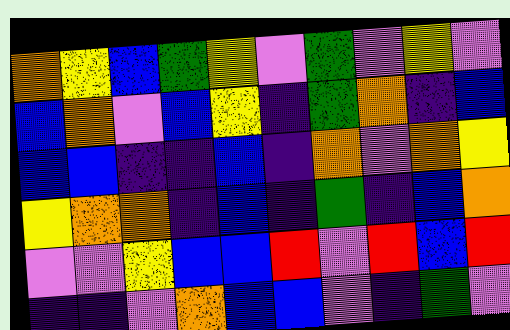[["orange", "yellow", "blue", "green", "yellow", "violet", "green", "violet", "yellow", "violet"], ["blue", "orange", "violet", "blue", "yellow", "indigo", "green", "orange", "indigo", "blue"], ["blue", "blue", "indigo", "indigo", "blue", "indigo", "orange", "violet", "orange", "yellow"], ["yellow", "orange", "orange", "indigo", "blue", "indigo", "green", "indigo", "blue", "orange"], ["violet", "violet", "yellow", "blue", "blue", "red", "violet", "red", "blue", "red"], ["indigo", "indigo", "violet", "orange", "blue", "blue", "violet", "indigo", "green", "violet"]]